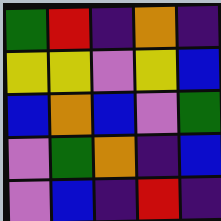[["green", "red", "indigo", "orange", "indigo"], ["yellow", "yellow", "violet", "yellow", "blue"], ["blue", "orange", "blue", "violet", "green"], ["violet", "green", "orange", "indigo", "blue"], ["violet", "blue", "indigo", "red", "indigo"]]